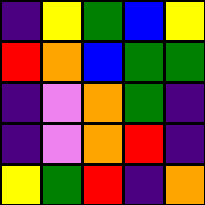[["indigo", "yellow", "green", "blue", "yellow"], ["red", "orange", "blue", "green", "green"], ["indigo", "violet", "orange", "green", "indigo"], ["indigo", "violet", "orange", "red", "indigo"], ["yellow", "green", "red", "indigo", "orange"]]